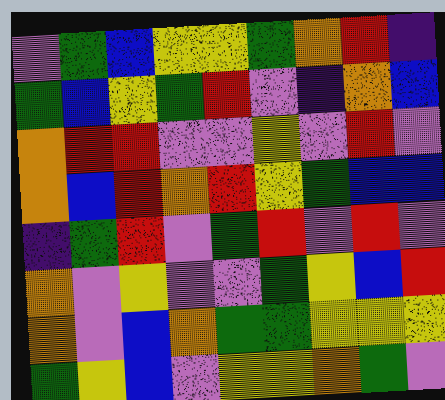[["violet", "green", "blue", "yellow", "yellow", "green", "orange", "red", "indigo"], ["green", "blue", "yellow", "green", "red", "violet", "indigo", "orange", "blue"], ["orange", "red", "red", "violet", "violet", "yellow", "violet", "red", "violet"], ["orange", "blue", "red", "orange", "red", "yellow", "green", "blue", "blue"], ["indigo", "green", "red", "violet", "green", "red", "violet", "red", "violet"], ["orange", "violet", "yellow", "violet", "violet", "green", "yellow", "blue", "red"], ["orange", "violet", "blue", "orange", "green", "green", "yellow", "yellow", "yellow"], ["green", "yellow", "blue", "violet", "yellow", "yellow", "orange", "green", "violet"]]